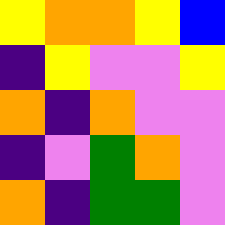[["yellow", "orange", "orange", "yellow", "blue"], ["indigo", "yellow", "violet", "violet", "yellow"], ["orange", "indigo", "orange", "violet", "violet"], ["indigo", "violet", "green", "orange", "violet"], ["orange", "indigo", "green", "green", "violet"]]